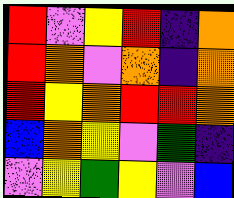[["red", "violet", "yellow", "red", "indigo", "orange"], ["red", "orange", "violet", "orange", "indigo", "orange"], ["red", "yellow", "orange", "red", "red", "orange"], ["blue", "orange", "yellow", "violet", "green", "indigo"], ["violet", "yellow", "green", "yellow", "violet", "blue"]]